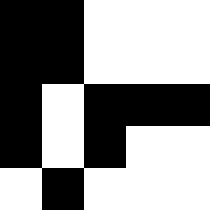[["black", "black", "white", "white", "white"], ["black", "black", "white", "white", "white"], ["black", "white", "black", "black", "black"], ["black", "white", "black", "white", "white"], ["white", "black", "white", "white", "white"]]